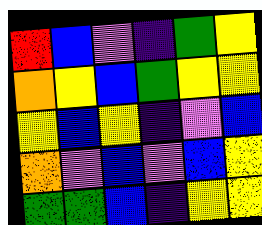[["red", "blue", "violet", "indigo", "green", "yellow"], ["orange", "yellow", "blue", "green", "yellow", "yellow"], ["yellow", "blue", "yellow", "indigo", "violet", "blue"], ["orange", "violet", "blue", "violet", "blue", "yellow"], ["green", "green", "blue", "indigo", "yellow", "yellow"]]